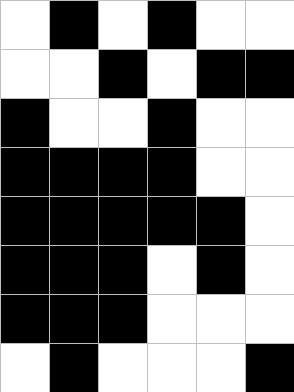[["white", "black", "white", "black", "white", "white"], ["white", "white", "black", "white", "black", "black"], ["black", "white", "white", "black", "white", "white"], ["black", "black", "black", "black", "white", "white"], ["black", "black", "black", "black", "black", "white"], ["black", "black", "black", "white", "black", "white"], ["black", "black", "black", "white", "white", "white"], ["white", "black", "white", "white", "white", "black"]]